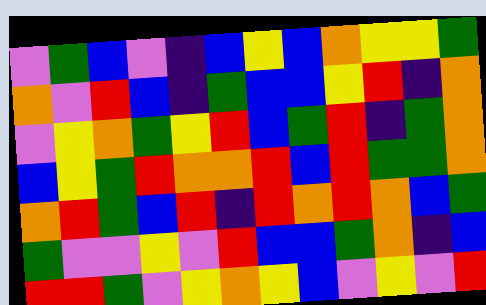[["violet", "green", "blue", "violet", "indigo", "blue", "yellow", "blue", "orange", "yellow", "yellow", "green"], ["orange", "violet", "red", "blue", "indigo", "green", "blue", "blue", "yellow", "red", "indigo", "orange"], ["violet", "yellow", "orange", "green", "yellow", "red", "blue", "green", "red", "indigo", "green", "orange"], ["blue", "yellow", "green", "red", "orange", "orange", "red", "blue", "red", "green", "green", "orange"], ["orange", "red", "green", "blue", "red", "indigo", "red", "orange", "red", "orange", "blue", "green"], ["green", "violet", "violet", "yellow", "violet", "red", "blue", "blue", "green", "orange", "indigo", "blue"], ["red", "red", "green", "violet", "yellow", "orange", "yellow", "blue", "violet", "yellow", "violet", "red"]]